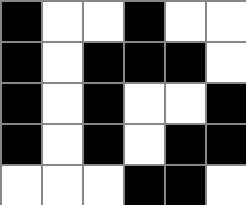[["black", "white", "white", "black", "white", "white"], ["black", "white", "black", "black", "black", "white"], ["black", "white", "black", "white", "white", "black"], ["black", "white", "black", "white", "black", "black"], ["white", "white", "white", "black", "black", "white"]]